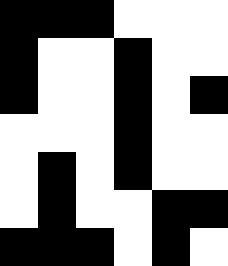[["black", "black", "black", "white", "white", "white"], ["black", "white", "white", "black", "white", "white"], ["black", "white", "white", "black", "white", "black"], ["white", "white", "white", "black", "white", "white"], ["white", "black", "white", "black", "white", "white"], ["white", "black", "white", "white", "black", "black"], ["black", "black", "black", "white", "black", "white"]]